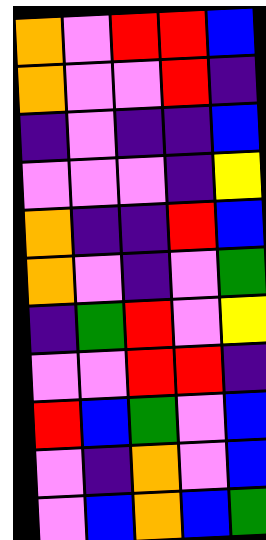[["orange", "violet", "red", "red", "blue"], ["orange", "violet", "violet", "red", "indigo"], ["indigo", "violet", "indigo", "indigo", "blue"], ["violet", "violet", "violet", "indigo", "yellow"], ["orange", "indigo", "indigo", "red", "blue"], ["orange", "violet", "indigo", "violet", "green"], ["indigo", "green", "red", "violet", "yellow"], ["violet", "violet", "red", "red", "indigo"], ["red", "blue", "green", "violet", "blue"], ["violet", "indigo", "orange", "violet", "blue"], ["violet", "blue", "orange", "blue", "green"]]